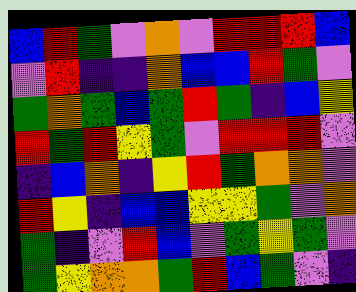[["blue", "red", "green", "violet", "orange", "violet", "red", "red", "red", "blue"], ["violet", "red", "indigo", "indigo", "orange", "blue", "blue", "red", "green", "violet"], ["green", "orange", "green", "blue", "green", "red", "green", "indigo", "blue", "yellow"], ["red", "green", "red", "yellow", "green", "violet", "red", "red", "red", "violet"], ["indigo", "blue", "orange", "indigo", "yellow", "red", "green", "orange", "orange", "violet"], ["red", "yellow", "indigo", "blue", "blue", "yellow", "yellow", "green", "violet", "orange"], ["green", "indigo", "violet", "red", "blue", "violet", "green", "yellow", "green", "violet"], ["green", "yellow", "orange", "orange", "green", "red", "blue", "green", "violet", "indigo"]]